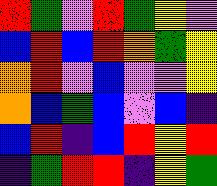[["red", "green", "violet", "red", "green", "yellow", "violet"], ["blue", "red", "blue", "red", "orange", "green", "yellow"], ["orange", "red", "violet", "blue", "violet", "violet", "yellow"], ["orange", "blue", "green", "blue", "violet", "blue", "indigo"], ["blue", "red", "indigo", "blue", "red", "yellow", "red"], ["indigo", "green", "red", "red", "indigo", "yellow", "green"]]